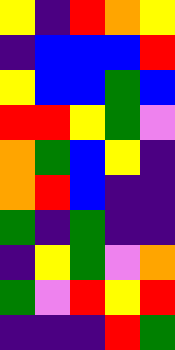[["yellow", "indigo", "red", "orange", "yellow"], ["indigo", "blue", "blue", "blue", "red"], ["yellow", "blue", "blue", "green", "blue"], ["red", "red", "yellow", "green", "violet"], ["orange", "green", "blue", "yellow", "indigo"], ["orange", "red", "blue", "indigo", "indigo"], ["green", "indigo", "green", "indigo", "indigo"], ["indigo", "yellow", "green", "violet", "orange"], ["green", "violet", "red", "yellow", "red"], ["indigo", "indigo", "indigo", "red", "green"]]